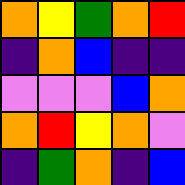[["orange", "yellow", "green", "orange", "red"], ["indigo", "orange", "blue", "indigo", "indigo"], ["violet", "violet", "violet", "blue", "orange"], ["orange", "red", "yellow", "orange", "violet"], ["indigo", "green", "orange", "indigo", "blue"]]